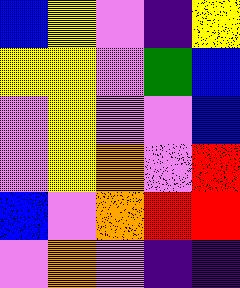[["blue", "yellow", "violet", "indigo", "yellow"], ["yellow", "yellow", "violet", "green", "blue"], ["violet", "yellow", "violet", "violet", "blue"], ["violet", "yellow", "orange", "violet", "red"], ["blue", "violet", "orange", "red", "red"], ["violet", "orange", "violet", "indigo", "indigo"]]